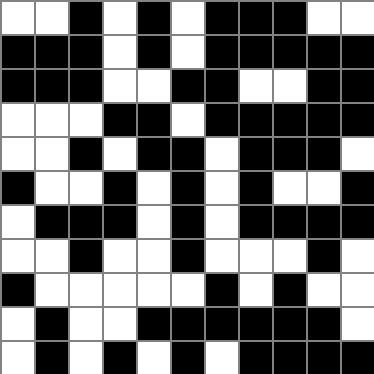[["white", "white", "black", "white", "black", "white", "black", "black", "black", "white", "white"], ["black", "black", "black", "white", "black", "white", "black", "black", "black", "black", "black"], ["black", "black", "black", "white", "white", "black", "black", "white", "white", "black", "black"], ["white", "white", "white", "black", "black", "white", "black", "black", "black", "black", "black"], ["white", "white", "black", "white", "black", "black", "white", "black", "black", "black", "white"], ["black", "white", "white", "black", "white", "black", "white", "black", "white", "white", "black"], ["white", "black", "black", "black", "white", "black", "white", "black", "black", "black", "black"], ["white", "white", "black", "white", "white", "black", "white", "white", "white", "black", "white"], ["black", "white", "white", "white", "white", "white", "black", "white", "black", "white", "white"], ["white", "black", "white", "white", "black", "black", "black", "black", "black", "black", "white"], ["white", "black", "white", "black", "white", "black", "white", "black", "black", "black", "black"]]